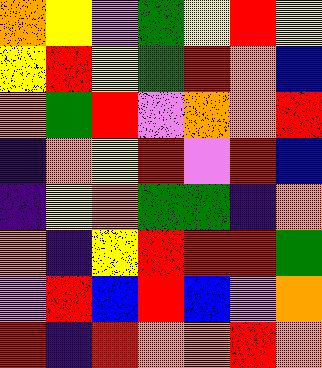[["orange", "yellow", "violet", "green", "yellow", "red", "yellow"], ["yellow", "red", "yellow", "green", "red", "orange", "blue"], ["orange", "green", "red", "violet", "orange", "orange", "red"], ["indigo", "orange", "yellow", "red", "violet", "red", "blue"], ["indigo", "yellow", "orange", "green", "green", "indigo", "orange"], ["orange", "indigo", "yellow", "red", "red", "red", "green"], ["violet", "red", "blue", "red", "blue", "violet", "orange"], ["red", "indigo", "red", "orange", "orange", "red", "orange"]]